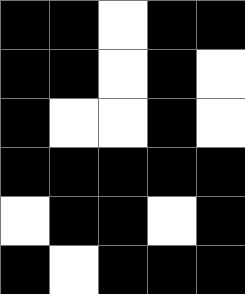[["black", "black", "white", "black", "black"], ["black", "black", "white", "black", "white"], ["black", "white", "white", "black", "white"], ["black", "black", "black", "black", "black"], ["white", "black", "black", "white", "black"], ["black", "white", "black", "black", "black"]]